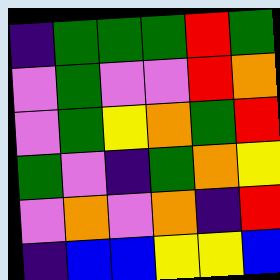[["indigo", "green", "green", "green", "red", "green"], ["violet", "green", "violet", "violet", "red", "orange"], ["violet", "green", "yellow", "orange", "green", "red"], ["green", "violet", "indigo", "green", "orange", "yellow"], ["violet", "orange", "violet", "orange", "indigo", "red"], ["indigo", "blue", "blue", "yellow", "yellow", "blue"]]